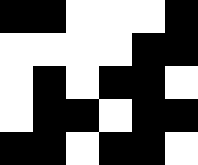[["black", "black", "white", "white", "white", "black"], ["white", "white", "white", "white", "black", "black"], ["white", "black", "white", "black", "black", "white"], ["white", "black", "black", "white", "black", "black"], ["black", "black", "white", "black", "black", "white"]]